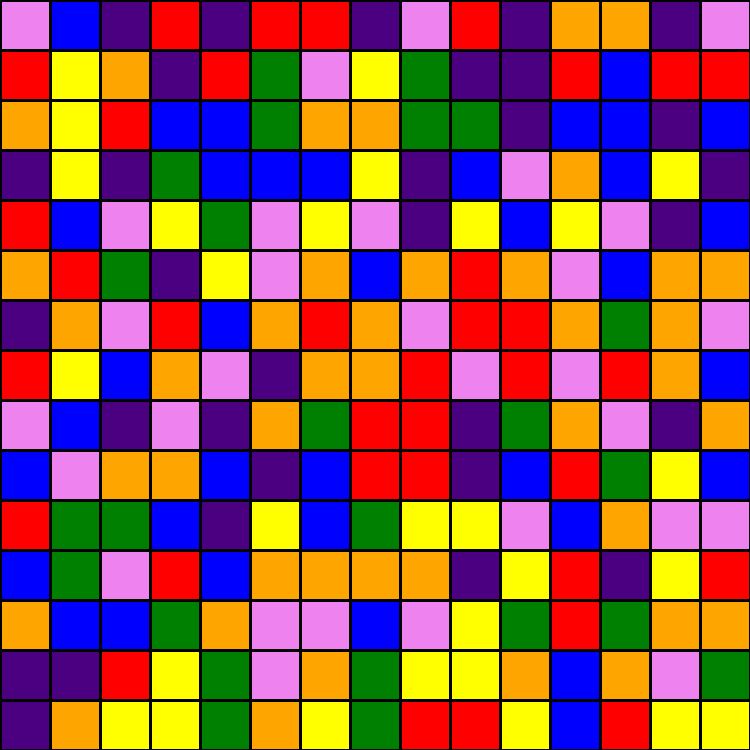[["violet", "blue", "indigo", "red", "indigo", "red", "red", "indigo", "violet", "red", "indigo", "orange", "orange", "indigo", "violet"], ["red", "yellow", "orange", "indigo", "red", "green", "violet", "yellow", "green", "indigo", "indigo", "red", "blue", "red", "red"], ["orange", "yellow", "red", "blue", "blue", "green", "orange", "orange", "green", "green", "indigo", "blue", "blue", "indigo", "blue"], ["indigo", "yellow", "indigo", "green", "blue", "blue", "blue", "yellow", "indigo", "blue", "violet", "orange", "blue", "yellow", "indigo"], ["red", "blue", "violet", "yellow", "green", "violet", "yellow", "violet", "indigo", "yellow", "blue", "yellow", "violet", "indigo", "blue"], ["orange", "red", "green", "indigo", "yellow", "violet", "orange", "blue", "orange", "red", "orange", "violet", "blue", "orange", "orange"], ["indigo", "orange", "violet", "red", "blue", "orange", "red", "orange", "violet", "red", "red", "orange", "green", "orange", "violet"], ["red", "yellow", "blue", "orange", "violet", "indigo", "orange", "orange", "red", "violet", "red", "violet", "red", "orange", "blue"], ["violet", "blue", "indigo", "violet", "indigo", "orange", "green", "red", "red", "indigo", "green", "orange", "violet", "indigo", "orange"], ["blue", "violet", "orange", "orange", "blue", "indigo", "blue", "red", "red", "indigo", "blue", "red", "green", "yellow", "blue"], ["red", "green", "green", "blue", "indigo", "yellow", "blue", "green", "yellow", "yellow", "violet", "blue", "orange", "violet", "violet"], ["blue", "green", "violet", "red", "blue", "orange", "orange", "orange", "orange", "indigo", "yellow", "red", "indigo", "yellow", "red"], ["orange", "blue", "blue", "green", "orange", "violet", "violet", "blue", "violet", "yellow", "green", "red", "green", "orange", "orange"], ["indigo", "indigo", "red", "yellow", "green", "violet", "orange", "green", "yellow", "yellow", "orange", "blue", "orange", "violet", "green"], ["indigo", "orange", "yellow", "yellow", "green", "orange", "yellow", "green", "red", "red", "yellow", "blue", "red", "yellow", "yellow"]]